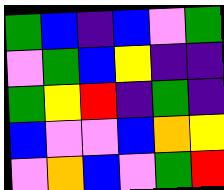[["green", "blue", "indigo", "blue", "violet", "green"], ["violet", "green", "blue", "yellow", "indigo", "indigo"], ["green", "yellow", "red", "indigo", "green", "indigo"], ["blue", "violet", "violet", "blue", "orange", "yellow"], ["violet", "orange", "blue", "violet", "green", "red"]]